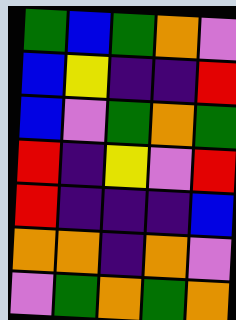[["green", "blue", "green", "orange", "violet"], ["blue", "yellow", "indigo", "indigo", "red"], ["blue", "violet", "green", "orange", "green"], ["red", "indigo", "yellow", "violet", "red"], ["red", "indigo", "indigo", "indigo", "blue"], ["orange", "orange", "indigo", "orange", "violet"], ["violet", "green", "orange", "green", "orange"]]